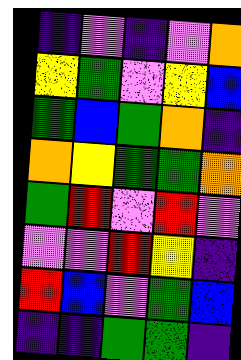[["indigo", "violet", "indigo", "violet", "orange"], ["yellow", "green", "violet", "yellow", "blue"], ["green", "blue", "green", "orange", "indigo"], ["orange", "yellow", "green", "green", "orange"], ["green", "red", "violet", "red", "violet"], ["violet", "violet", "red", "yellow", "indigo"], ["red", "blue", "violet", "green", "blue"], ["indigo", "indigo", "green", "green", "indigo"]]